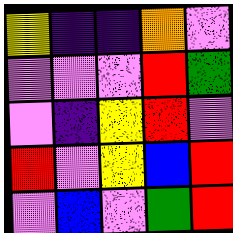[["yellow", "indigo", "indigo", "orange", "violet"], ["violet", "violet", "violet", "red", "green"], ["violet", "indigo", "yellow", "red", "violet"], ["red", "violet", "yellow", "blue", "red"], ["violet", "blue", "violet", "green", "red"]]